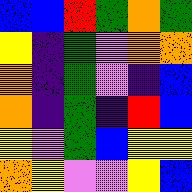[["blue", "blue", "red", "green", "orange", "green"], ["yellow", "indigo", "green", "violet", "orange", "orange"], ["orange", "indigo", "green", "violet", "indigo", "blue"], ["orange", "indigo", "green", "indigo", "red", "blue"], ["yellow", "violet", "green", "blue", "yellow", "yellow"], ["orange", "yellow", "violet", "violet", "yellow", "blue"]]